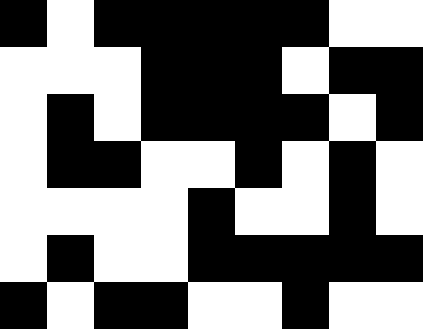[["black", "white", "black", "black", "black", "black", "black", "white", "white"], ["white", "white", "white", "black", "black", "black", "white", "black", "black"], ["white", "black", "white", "black", "black", "black", "black", "white", "black"], ["white", "black", "black", "white", "white", "black", "white", "black", "white"], ["white", "white", "white", "white", "black", "white", "white", "black", "white"], ["white", "black", "white", "white", "black", "black", "black", "black", "black"], ["black", "white", "black", "black", "white", "white", "black", "white", "white"]]